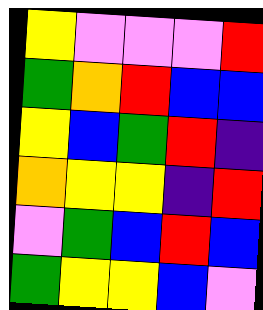[["yellow", "violet", "violet", "violet", "red"], ["green", "orange", "red", "blue", "blue"], ["yellow", "blue", "green", "red", "indigo"], ["orange", "yellow", "yellow", "indigo", "red"], ["violet", "green", "blue", "red", "blue"], ["green", "yellow", "yellow", "blue", "violet"]]